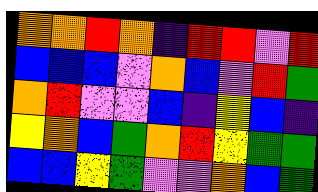[["orange", "orange", "red", "orange", "indigo", "red", "red", "violet", "red"], ["blue", "blue", "blue", "violet", "orange", "blue", "violet", "red", "green"], ["orange", "red", "violet", "violet", "blue", "indigo", "yellow", "blue", "indigo"], ["yellow", "orange", "blue", "green", "orange", "red", "yellow", "green", "green"], ["blue", "blue", "yellow", "green", "violet", "violet", "orange", "blue", "green"]]